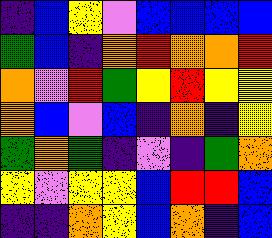[["indigo", "blue", "yellow", "violet", "blue", "blue", "blue", "blue"], ["green", "blue", "indigo", "orange", "red", "orange", "orange", "red"], ["orange", "violet", "red", "green", "yellow", "red", "yellow", "yellow"], ["orange", "blue", "violet", "blue", "indigo", "orange", "indigo", "yellow"], ["green", "orange", "green", "indigo", "violet", "indigo", "green", "orange"], ["yellow", "violet", "yellow", "yellow", "blue", "red", "red", "blue"], ["indigo", "indigo", "orange", "yellow", "blue", "orange", "indigo", "blue"]]